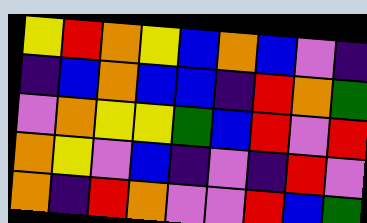[["yellow", "red", "orange", "yellow", "blue", "orange", "blue", "violet", "indigo"], ["indigo", "blue", "orange", "blue", "blue", "indigo", "red", "orange", "green"], ["violet", "orange", "yellow", "yellow", "green", "blue", "red", "violet", "red"], ["orange", "yellow", "violet", "blue", "indigo", "violet", "indigo", "red", "violet"], ["orange", "indigo", "red", "orange", "violet", "violet", "red", "blue", "green"]]